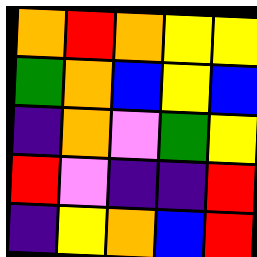[["orange", "red", "orange", "yellow", "yellow"], ["green", "orange", "blue", "yellow", "blue"], ["indigo", "orange", "violet", "green", "yellow"], ["red", "violet", "indigo", "indigo", "red"], ["indigo", "yellow", "orange", "blue", "red"]]